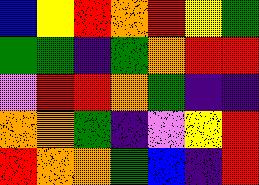[["blue", "yellow", "red", "orange", "red", "yellow", "green"], ["green", "green", "indigo", "green", "orange", "red", "red"], ["violet", "red", "red", "orange", "green", "indigo", "indigo"], ["orange", "orange", "green", "indigo", "violet", "yellow", "red"], ["red", "orange", "orange", "green", "blue", "indigo", "red"]]